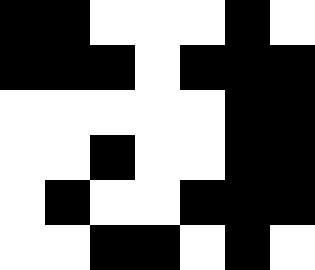[["black", "black", "white", "white", "white", "black", "white"], ["black", "black", "black", "white", "black", "black", "black"], ["white", "white", "white", "white", "white", "black", "black"], ["white", "white", "black", "white", "white", "black", "black"], ["white", "black", "white", "white", "black", "black", "black"], ["white", "white", "black", "black", "white", "black", "white"]]